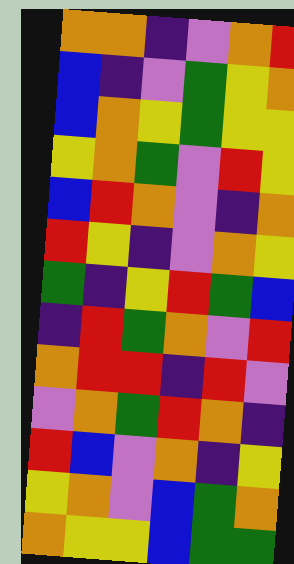[["orange", "orange", "indigo", "violet", "orange", "red"], ["blue", "indigo", "violet", "green", "yellow", "orange"], ["blue", "orange", "yellow", "green", "yellow", "yellow"], ["yellow", "orange", "green", "violet", "red", "yellow"], ["blue", "red", "orange", "violet", "indigo", "orange"], ["red", "yellow", "indigo", "violet", "orange", "yellow"], ["green", "indigo", "yellow", "red", "green", "blue"], ["indigo", "red", "green", "orange", "violet", "red"], ["orange", "red", "red", "indigo", "red", "violet"], ["violet", "orange", "green", "red", "orange", "indigo"], ["red", "blue", "violet", "orange", "indigo", "yellow"], ["yellow", "orange", "violet", "blue", "green", "orange"], ["orange", "yellow", "yellow", "blue", "green", "green"]]